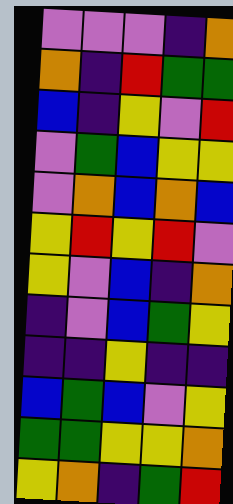[["violet", "violet", "violet", "indigo", "orange"], ["orange", "indigo", "red", "green", "green"], ["blue", "indigo", "yellow", "violet", "red"], ["violet", "green", "blue", "yellow", "yellow"], ["violet", "orange", "blue", "orange", "blue"], ["yellow", "red", "yellow", "red", "violet"], ["yellow", "violet", "blue", "indigo", "orange"], ["indigo", "violet", "blue", "green", "yellow"], ["indigo", "indigo", "yellow", "indigo", "indigo"], ["blue", "green", "blue", "violet", "yellow"], ["green", "green", "yellow", "yellow", "orange"], ["yellow", "orange", "indigo", "green", "red"]]